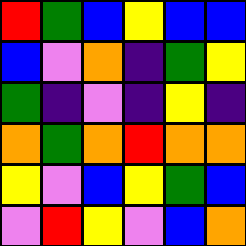[["red", "green", "blue", "yellow", "blue", "blue"], ["blue", "violet", "orange", "indigo", "green", "yellow"], ["green", "indigo", "violet", "indigo", "yellow", "indigo"], ["orange", "green", "orange", "red", "orange", "orange"], ["yellow", "violet", "blue", "yellow", "green", "blue"], ["violet", "red", "yellow", "violet", "blue", "orange"]]